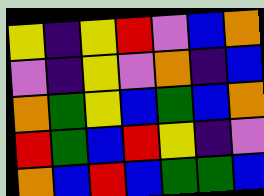[["yellow", "indigo", "yellow", "red", "violet", "blue", "orange"], ["violet", "indigo", "yellow", "violet", "orange", "indigo", "blue"], ["orange", "green", "yellow", "blue", "green", "blue", "orange"], ["red", "green", "blue", "red", "yellow", "indigo", "violet"], ["orange", "blue", "red", "blue", "green", "green", "blue"]]